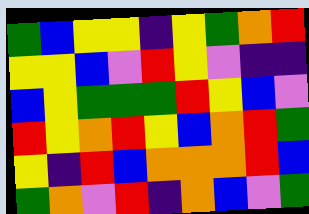[["green", "blue", "yellow", "yellow", "indigo", "yellow", "green", "orange", "red"], ["yellow", "yellow", "blue", "violet", "red", "yellow", "violet", "indigo", "indigo"], ["blue", "yellow", "green", "green", "green", "red", "yellow", "blue", "violet"], ["red", "yellow", "orange", "red", "yellow", "blue", "orange", "red", "green"], ["yellow", "indigo", "red", "blue", "orange", "orange", "orange", "red", "blue"], ["green", "orange", "violet", "red", "indigo", "orange", "blue", "violet", "green"]]